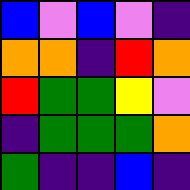[["blue", "violet", "blue", "violet", "indigo"], ["orange", "orange", "indigo", "red", "orange"], ["red", "green", "green", "yellow", "violet"], ["indigo", "green", "green", "green", "orange"], ["green", "indigo", "indigo", "blue", "indigo"]]